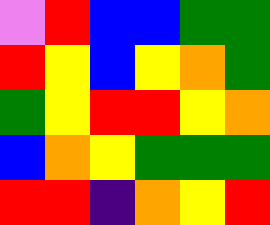[["violet", "red", "blue", "blue", "green", "green"], ["red", "yellow", "blue", "yellow", "orange", "green"], ["green", "yellow", "red", "red", "yellow", "orange"], ["blue", "orange", "yellow", "green", "green", "green"], ["red", "red", "indigo", "orange", "yellow", "red"]]